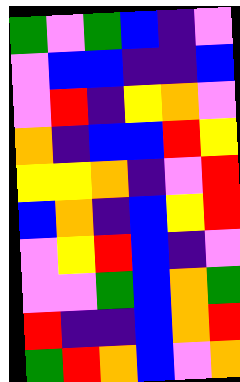[["green", "violet", "green", "blue", "indigo", "violet"], ["violet", "blue", "blue", "indigo", "indigo", "blue"], ["violet", "red", "indigo", "yellow", "orange", "violet"], ["orange", "indigo", "blue", "blue", "red", "yellow"], ["yellow", "yellow", "orange", "indigo", "violet", "red"], ["blue", "orange", "indigo", "blue", "yellow", "red"], ["violet", "yellow", "red", "blue", "indigo", "violet"], ["violet", "violet", "green", "blue", "orange", "green"], ["red", "indigo", "indigo", "blue", "orange", "red"], ["green", "red", "orange", "blue", "violet", "orange"]]